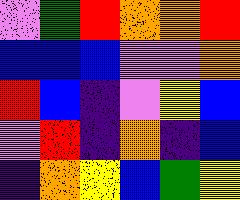[["violet", "green", "red", "orange", "orange", "red"], ["blue", "blue", "blue", "violet", "violet", "orange"], ["red", "blue", "indigo", "violet", "yellow", "blue"], ["violet", "red", "indigo", "orange", "indigo", "blue"], ["indigo", "orange", "yellow", "blue", "green", "yellow"]]